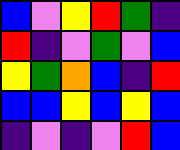[["blue", "violet", "yellow", "red", "green", "indigo"], ["red", "indigo", "violet", "green", "violet", "blue"], ["yellow", "green", "orange", "blue", "indigo", "red"], ["blue", "blue", "yellow", "blue", "yellow", "blue"], ["indigo", "violet", "indigo", "violet", "red", "blue"]]